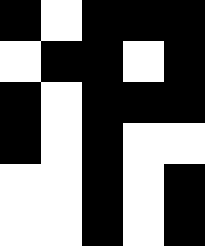[["black", "white", "black", "black", "black"], ["white", "black", "black", "white", "black"], ["black", "white", "black", "black", "black"], ["black", "white", "black", "white", "white"], ["white", "white", "black", "white", "black"], ["white", "white", "black", "white", "black"]]